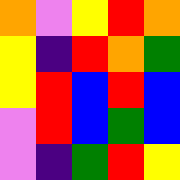[["orange", "violet", "yellow", "red", "orange"], ["yellow", "indigo", "red", "orange", "green"], ["yellow", "red", "blue", "red", "blue"], ["violet", "red", "blue", "green", "blue"], ["violet", "indigo", "green", "red", "yellow"]]